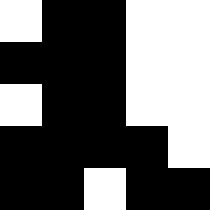[["white", "black", "black", "white", "white"], ["black", "black", "black", "white", "white"], ["white", "black", "black", "white", "white"], ["black", "black", "black", "black", "white"], ["black", "black", "white", "black", "black"]]